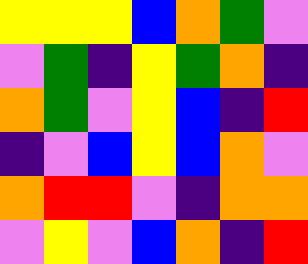[["yellow", "yellow", "yellow", "blue", "orange", "green", "violet"], ["violet", "green", "indigo", "yellow", "green", "orange", "indigo"], ["orange", "green", "violet", "yellow", "blue", "indigo", "red"], ["indigo", "violet", "blue", "yellow", "blue", "orange", "violet"], ["orange", "red", "red", "violet", "indigo", "orange", "orange"], ["violet", "yellow", "violet", "blue", "orange", "indigo", "red"]]